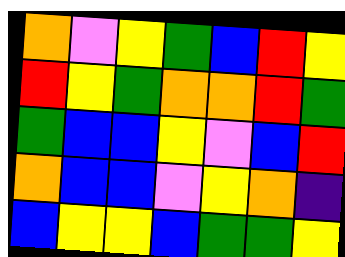[["orange", "violet", "yellow", "green", "blue", "red", "yellow"], ["red", "yellow", "green", "orange", "orange", "red", "green"], ["green", "blue", "blue", "yellow", "violet", "blue", "red"], ["orange", "blue", "blue", "violet", "yellow", "orange", "indigo"], ["blue", "yellow", "yellow", "blue", "green", "green", "yellow"]]